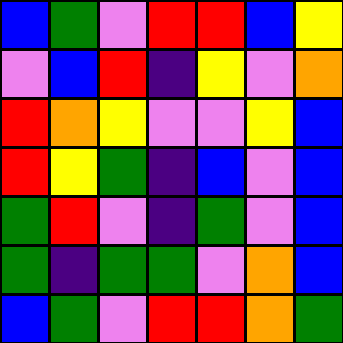[["blue", "green", "violet", "red", "red", "blue", "yellow"], ["violet", "blue", "red", "indigo", "yellow", "violet", "orange"], ["red", "orange", "yellow", "violet", "violet", "yellow", "blue"], ["red", "yellow", "green", "indigo", "blue", "violet", "blue"], ["green", "red", "violet", "indigo", "green", "violet", "blue"], ["green", "indigo", "green", "green", "violet", "orange", "blue"], ["blue", "green", "violet", "red", "red", "orange", "green"]]